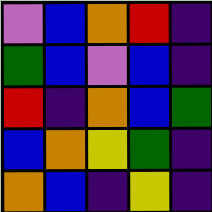[["violet", "blue", "orange", "red", "indigo"], ["green", "blue", "violet", "blue", "indigo"], ["red", "indigo", "orange", "blue", "green"], ["blue", "orange", "yellow", "green", "indigo"], ["orange", "blue", "indigo", "yellow", "indigo"]]